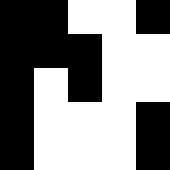[["black", "black", "white", "white", "black"], ["black", "black", "black", "white", "white"], ["black", "white", "black", "white", "white"], ["black", "white", "white", "white", "black"], ["black", "white", "white", "white", "black"]]